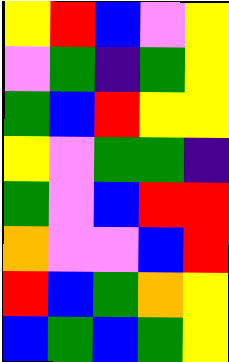[["yellow", "red", "blue", "violet", "yellow"], ["violet", "green", "indigo", "green", "yellow"], ["green", "blue", "red", "yellow", "yellow"], ["yellow", "violet", "green", "green", "indigo"], ["green", "violet", "blue", "red", "red"], ["orange", "violet", "violet", "blue", "red"], ["red", "blue", "green", "orange", "yellow"], ["blue", "green", "blue", "green", "yellow"]]